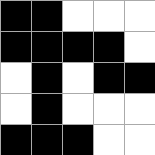[["black", "black", "white", "white", "white"], ["black", "black", "black", "black", "white"], ["white", "black", "white", "black", "black"], ["white", "black", "white", "white", "white"], ["black", "black", "black", "white", "white"]]